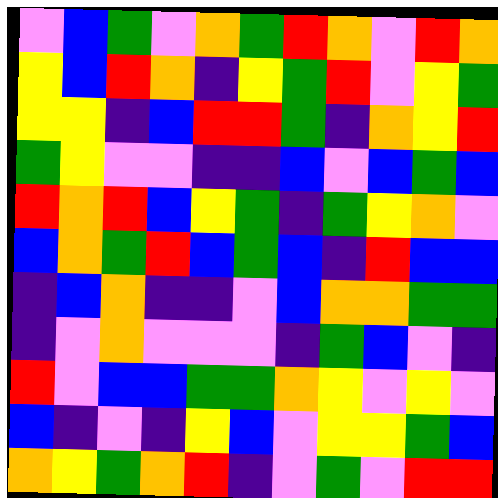[["violet", "blue", "green", "violet", "orange", "green", "red", "orange", "violet", "red", "orange"], ["yellow", "blue", "red", "orange", "indigo", "yellow", "green", "red", "violet", "yellow", "green"], ["yellow", "yellow", "indigo", "blue", "red", "red", "green", "indigo", "orange", "yellow", "red"], ["green", "yellow", "violet", "violet", "indigo", "indigo", "blue", "violet", "blue", "green", "blue"], ["red", "orange", "red", "blue", "yellow", "green", "indigo", "green", "yellow", "orange", "violet"], ["blue", "orange", "green", "red", "blue", "green", "blue", "indigo", "red", "blue", "blue"], ["indigo", "blue", "orange", "indigo", "indigo", "violet", "blue", "orange", "orange", "green", "green"], ["indigo", "violet", "orange", "violet", "violet", "violet", "indigo", "green", "blue", "violet", "indigo"], ["red", "violet", "blue", "blue", "green", "green", "orange", "yellow", "violet", "yellow", "violet"], ["blue", "indigo", "violet", "indigo", "yellow", "blue", "violet", "yellow", "yellow", "green", "blue"], ["orange", "yellow", "green", "orange", "red", "indigo", "violet", "green", "violet", "red", "red"]]